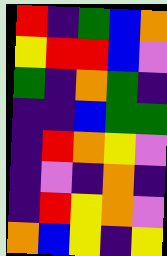[["red", "indigo", "green", "blue", "orange"], ["yellow", "red", "red", "blue", "violet"], ["green", "indigo", "orange", "green", "indigo"], ["indigo", "indigo", "blue", "green", "green"], ["indigo", "red", "orange", "yellow", "violet"], ["indigo", "violet", "indigo", "orange", "indigo"], ["indigo", "red", "yellow", "orange", "violet"], ["orange", "blue", "yellow", "indigo", "yellow"]]